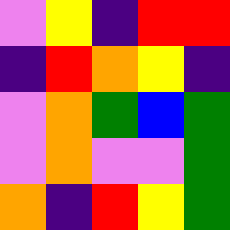[["violet", "yellow", "indigo", "red", "red"], ["indigo", "red", "orange", "yellow", "indigo"], ["violet", "orange", "green", "blue", "green"], ["violet", "orange", "violet", "violet", "green"], ["orange", "indigo", "red", "yellow", "green"]]